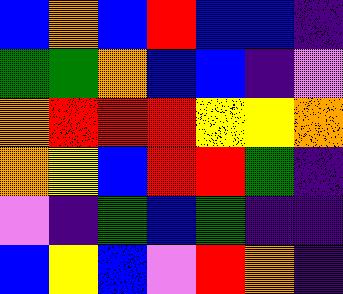[["blue", "orange", "blue", "red", "blue", "blue", "indigo"], ["green", "green", "orange", "blue", "blue", "indigo", "violet"], ["orange", "red", "red", "red", "yellow", "yellow", "orange"], ["orange", "yellow", "blue", "red", "red", "green", "indigo"], ["violet", "indigo", "green", "blue", "green", "indigo", "indigo"], ["blue", "yellow", "blue", "violet", "red", "orange", "indigo"]]